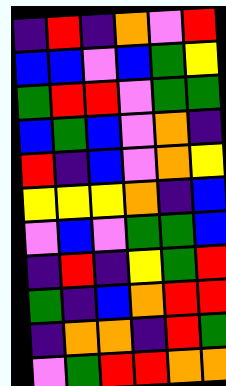[["indigo", "red", "indigo", "orange", "violet", "red"], ["blue", "blue", "violet", "blue", "green", "yellow"], ["green", "red", "red", "violet", "green", "green"], ["blue", "green", "blue", "violet", "orange", "indigo"], ["red", "indigo", "blue", "violet", "orange", "yellow"], ["yellow", "yellow", "yellow", "orange", "indigo", "blue"], ["violet", "blue", "violet", "green", "green", "blue"], ["indigo", "red", "indigo", "yellow", "green", "red"], ["green", "indigo", "blue", "orange", "red", "red"], ["indigo", "orange", "orange", "indigo", "red", "green"], ["violet", "green", "red", "red", "orange", "orange"]]